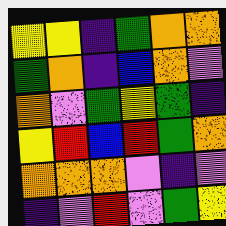[["yellow", "yellow", "indigo", "green", "orange", "orange"], ["green", "orange", "indigo", "blue", "orange", "violet"], ["orange", "violet", "green", "yellow", "green", "indigo"], ["yellow", "red", "blue", "red", "green", "orange"], ["orange", "orange", "orange", "violet", "indigo", "violet"], ["indigo", "violet", "red", "violet", "green", "yellow"]]